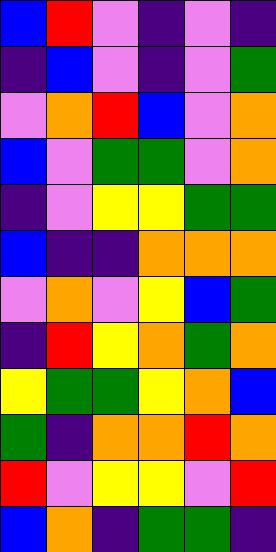[["blue", "red", "violet", "indigo", "violet", "indigo"], ["indigo", "blue", "violet", "indigo", "violet", "green"], ["violet", "orange", "red", "blue", "violet", "orange"], ["blue", "violet", "green", "green", "violet", "orange"], ["indigo", "violet", "yellow", "yellow", "green", "green"], ["blue", "indigo", "indigo", "orange", "orange", "orange"], ["violet", "orange", "violet", "yellow", "blue", "green"], ["indigo", "red", "yellow", "orange", "green", "orange"], ["yellow", "green", "green", "yellow", "orange", "blue"], ["green", "indigo", "orange", "orange", "red", "orange"], ["red", "violet", "yellow", "yellow", "violet", "red"], ["blue", "orange", "indigo", "green", "green", "indigo"]]